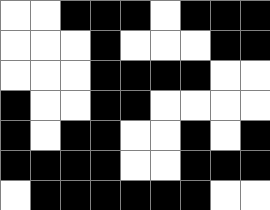[["white", "white", "black", "black", "black", "white", "black", "black", "black"], ["white", "white", "white", "black", "white", "white", "white", "black", "black"], ["white", "white", "white", "black", "black", "black", "black", "white", "white"], ["black", "white", "white", "black", "black", "white", "white", "white", "white"], ["black", "white", "black", "black", "white", "white", "black", "white", "black"], ["black", "black", "black", "black", "white", "white", "black", "black", "black"], ["white", "black", "black", "black", "black", "black", "black", "white", "white"]]